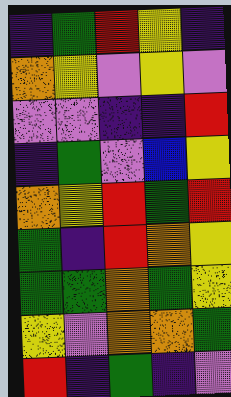[["indigo", "green", "red", "yellow", "indigo"], ["orange", "yellow", "violet", "yellow", "violet"], ["violet", "violet", "indigo", "indigo", "red"], ["indigo", "green", "violet", "blue", "yellow"], ["orange", "yellow", "red", "green", "red"], ["green", "indigo", "red", "orange", "yellow"], ["green", "green", "orange", "green", "yellow"], ["yellow", "violet", "orange", "orange", "green"], ["red", "indigo", "green", "indigo", "violet"]]